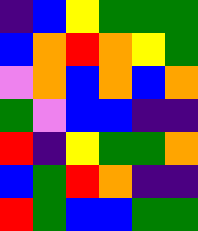[["indigo", "blue", "yellow", "green", "green", "green"], ["blue", "orange", "red", "orange", "yellow", "green"], ["violet", "orange", "blue", "orange", "blue", "orange"], ["green", "violet", "blue", "blue", "indigo", "indigo"], ["red", "indigo", "yellow", "green", "green", "orange"], ["blue", "green", "red", "orange", "indigo", "indigo"], ["red", "green", "blue", "blue", "green", "green"]]